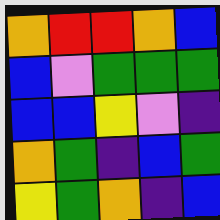[["orange", "red", "red", "orange", "blue"], ["blue", "violet", "green", "green", "green"], ["blue", "blue", "yellow", "violet", "indigo"], ["orange", "green", "indigo", "blue", "green"], ["yellow", "green", "orange", "indigo", "blue"]]